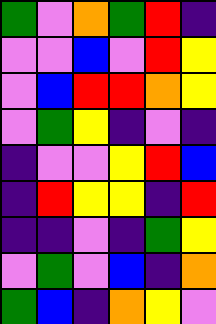[["green", "violet", "orange", "green", "red", "indigo"], ["violet", "violet", "blue", "violet", "red", "yellow"], ["violet", "blue", "red", "red", "orange", "yellow"], ["violet", "green", "yellow", "indigo", "violet", "indigo"], ["indigo", "violet", "violet", "yellow", "red", "blue"], ["indigo", "red", "yellow", "yellow", "indigo", "red"], ["indigo", "indigo", "violet", "indigo", "green", "yellow"], ["violet", "green", "violet", "blue", "indigo", "orange"], ["green", "blue", "indigo", "orange", "yellow", "violet"]]